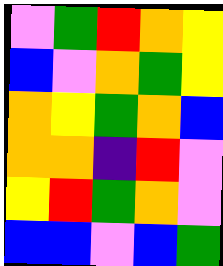[["violet", "green", "red", "orange", "yellow"], ["blue", "violet", "orange", "green", "yellow"], ["orange", "yellow", "green", "orange", "blue"], ["orange", "orange", "indigo", "red", "violet"], ["yellow", "red", "green", "orange", "violet"], ["blue", "blue", "violet", "blue", "green"]]